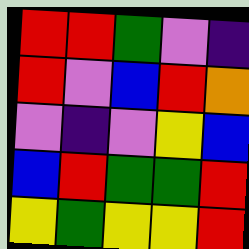[["red", "red", "green", "violet", "indigo"], ["red", "violet", "blue", "red", "orange"], ["violet", "indigo", "violet", "yellow", "blue"], ["blue", "red", "green", "green", "red"], ["yellow", "green", "yellow", "yellow", "red"]]